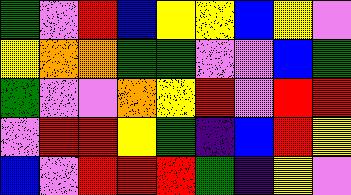[["green", "violet", "red", "blue", "yellow", "yellow", "blue", "yellow", "violet"], ["yellow", "orange", "orange", "green", "green", "violet", "violet", "blue", "green"], ["green", "violet", "violet", "orange", "yellow", "red", "violet", "red", "red"], ["violet", "red", "red", "yellow", "green", "indigo", "blue", "red", "yellow"], ["blue", "violet", "red", "red", "red", "green", "indigo", "yellow", "violet"]]